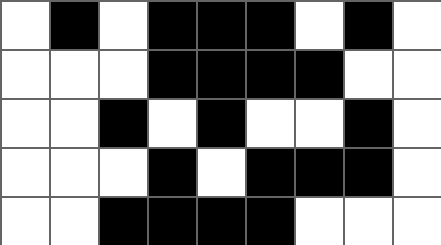[["white", "black", "white", "black", "black", "black", "white", "black", "white"], ["white", "white", "white", "black", "black", "black", "black", "white", "white"], ["white", "white", "black", "white", "black", "white", "white", "black", "white"], ["white", "white", "white", "black", "white", "black", "black", "black", "white"], ["white", "white", "black", "black", "black", "black", "white", "white", "white"]]